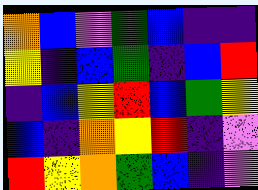[["orange", "blue", "violet", "green", "blue", "indigo", "indigo"], ["yellow", "indigo", "blue", "green", "indigo", "blue", "red"], ["indigo", "blue", "yellow", "red", "blue", "green", "yellow"], ["blue", "indigo", "orange", "yellow", "red", "indigo", "violet"], ["red", "yellow", "orange", "green", "blue", "indigo", "violet"]]